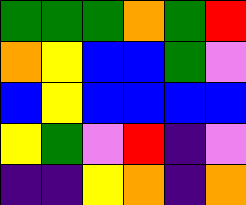[["green", "green", "green", "orange", "green", "red"], ["orange", "yellow", "blue", "blue", "green", "violet"], ["blue", "yellow", "blue", "blue", "blue", "blue"], ["yellow", "green", "violet", "red", "indigo", "violet"], ["indigo", "indigo", "yellow", "orange", "indigo", "orange"]]